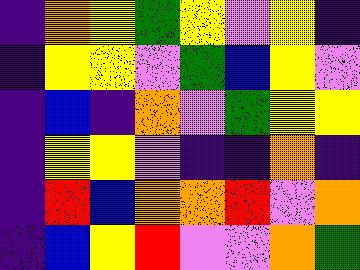[["indigo", "orange", "yellow", "green", "yellow", "violet", "yellow", "indigo"], ["indigo", "yellow", "yellow", "violet", "green", "blue", "yellow", "violet"], ["indigo", "blue", "indigo", "orange", "violet", "green", "yellow", "yellow"], ["indigo", "yellow", "yellow", "violet", "indigo", "indigo", "orange", "indigo"], ["indigo", "red", "blue", "orange", "orange", "red", "violet", "orange"], ["indigo", "blue", "yellow", "red", "violet", "violet", "orange", "green"]]